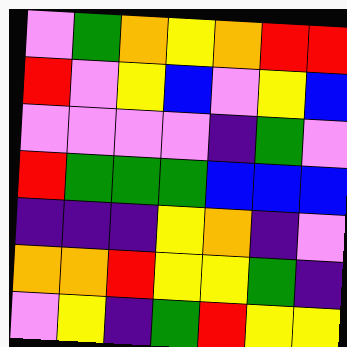[["violet", "green", "orange", "yellow", "orange", "red", "red"], ["red", "violet", "yellow", "blue", "violet", "yellow", "blue"], ["violet", "violet", "violet", "violet", "indigo", "green", "violet"], ["red", "green", "green", "green", "blue", "blue", "blue"], ["indigo", "indigo", "indigo", "yellow", "orange", "indigo", "violet"], ["orange", "orange", "red", "yellow", "yellow", "green", "indigo"], ["violet", "yellow", "indigo", "green", "red", "yellow", "yellow"]]